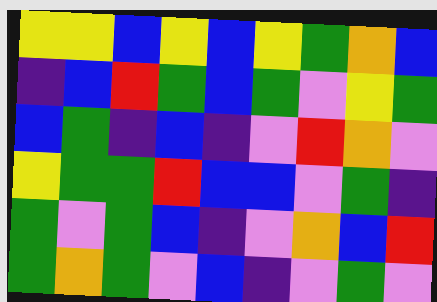[["yellow", "yellow", "blue", "yellow", "blue", "yellow", "green", "orange", "blue"], ["indigo", "blue", "red", "green", "blue", "green", "violet", "yellow", "green"], ["blue", "green", "indigo", "blue", "indigo", "violet", "red", "orange", "violet"], ["yellow", "green", "green", "red", "blue", "blue", "violet", "green", "indigo"], ["green", "violet", "green", "blue", "indigo", "violet", "orange", "blue", "red"], ["green", "orange", "green", "violet", "blue", "indigo", "violet", "green", "violet"]]